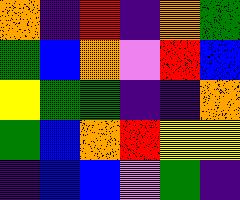[["orange", "indigo", "red", "indigo", "orange", "green"], ["green", "blue", "orange", "violet", "red", "blue"], ["yellow", "green", "green", "indigo", "indigo", "orange"], ["green", "blue", "orange", "red", "yellow", "yellow"], ["indigo", "blue", "blue", "violet", "green", "indigo"]]